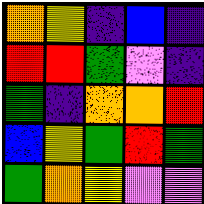[["orange", "yellow", "indigo", "blue", "indigo"], ["red", "red", "green", "violet", "indigo"], ["green", "indigo", "orange", "orange", "red"], ["blue", "yellow", "green", "red", "green"], ["green", "orange", "yellow", "violet", "violet"]]